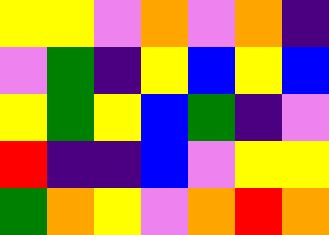[["yellow", "yellow", "violet", "orange", "violet", "orange", "indigo"], ["violet", "green", "indigo", "yellow", "blue", "yellow", "blue"], ["yellow", "green", "yellow", "blue", "green", "indigo", "violet"], ["red", "indigo", "indigo", "blue", "violet", "yellow", "yellow"], ["green", "orange", "yellow", "violet", "orange", "red", "orange"]]